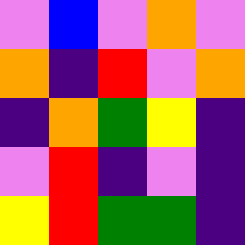[["violet", "blue", "violet", "orange", "violet"], ["orange", "indigo", "red", "violet", "orange"], ["indigo", "orange", "green", "yellow", "indigo"], ["violet", "red", "indigo", "violet", "indigo"], ["yellow", "red", "green", "green", "indigo"]]